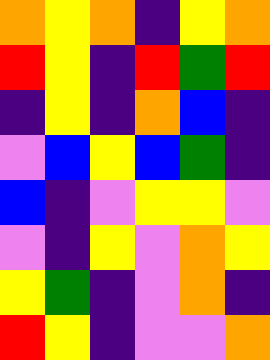[["orange", "yellow", "orange", "indigo", "yellow", "orange"], ["red", "yellow", "indigo", "red", "green", "red"], ["indigo", "yellow", "indigo", "orange", "blue", "indigo"], ["violet", "blue", "yellow", "blue", "green", "indigo"], ["blue", "indigo", "violet", "yellow", "yellow", "violet"], ["violet", "indigo", "yellow", "violet", "orange", "yellow"], ["yellow", "green", "indigo", "violet", "orange", "indigo"], ["red", "yellow", "indigo", "violet", "violet", "orange"]]